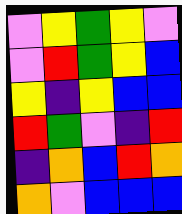[["violet", "yellow", "green", "yellow", "violet"], ["violet", "red", "green", "yellow", "blue"], ["yellow", "indigo", "yellow", "blue", "blue"], ["red", "green", "violet", "indigo", "red"], ["indigo", "orange", "blue", "red", "orange"], ["orange", "violet", "blue", "blue", "blue"]]